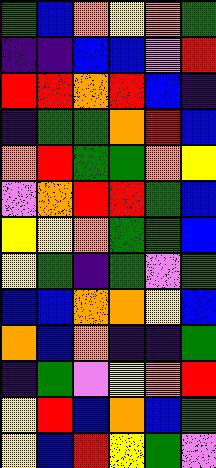[["green", "blue", "orange", "yellow", "orange", "green"], ["indigo", "indigo", "blue", "blue", "violet", "red"], ["red", "red", "orange", "red", "blue", "indigo"], ["indigo", "green", "green", "orange", "red", "blue"], ["orange", "red", "green", "green", "orange", "yellow"], ["violet", "orange", "red", "red", "green", "blue"], ["yellow", "yellow", "orange", "green", "green", "blue"], ["yellow", "green", "indigo", "green", "violet", "green"], ["blue", "blue", "orange", "orange", "yellow", "blue"], ["orange", "blue", "orange", "indigo", "indigo", "green"], ["indigo", "green", "violet", "yellow", "orange", "red"], ["yellow", "red", "blue", "orange", "blue", "green"], ["yellow", "blue", "red", "yellow", "green", "violet"]]